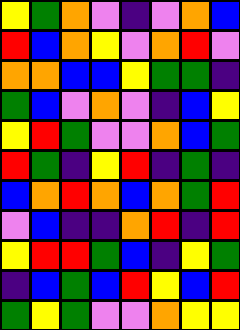[["yellow", "green", "orange", "violet", "indigo", "violet", "orange", "blue"], ["red", "blue", "orange", "yellow", "violet", "orange", "red", "violet"], ["orange", "orange", "blue", "blue", "yellow", "green", "green", "indigo"], ["green", "blue", "violet", "orange", "violet", "indigo", "blue", "yellow"], ["yellow", "red", "green", "violet", "violet", "orange", "blue", "green"], ["red", "green", "indigo", "yellow", "red", "indigo", "green", "indigo"], ["blue", "orange", "red", "orange", "blue", "orange", "green", "red"], ["violet", "blue", "indigo", "indigo", "orange", "red", "indigo", "red"], ["yellow", "red", "red", "green", "blue", "indigo", "yellow", "green"], ["indigo", "blue", "green", "blue", "red", "yellow", "blue", "red"], ["green", "yellow", "green", "violet", "violet", "orange", "yellow", "yellow"]]